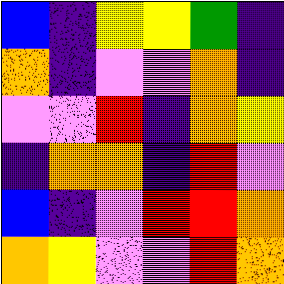[["blue", "indigo", "yellow", "yellow", "green", "indigo"], ["orange", "indigo", "violet", "violet", "orange", "indigo"], ["violet", "violet", "red", "indigo", "orange", "yellow"], ["indigo", "orange", "orange", "indigo", "red", "violet"], ["blue", "indigo", "violet", "red", "red", "orange"], ["orange", "yellow", "violet", "violet", "red", "orange"]]